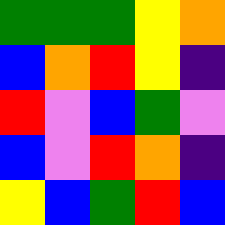[["green", "green", "green", "yellow", "orange"], ["blue", "orange", "red", "yellow", "indigo"], ["red", "violet", "blue", "green", "violet"], ["blue", "violet", "red", "orange", "indigo"], ["yellow", "blue", "green", "red", "blue"]]